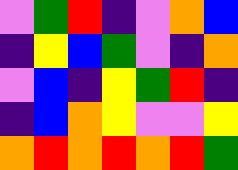[["violet", "green", "red", "indigo", "violet", "orange", "blue"], ["indigo", "yellow", "blue", "green", "violet", "indigo", "orange"], ["violet", "blue", "indigo", "yellow", "green", "red", "indigo"], ["indigo", "blue", "orange", "yellow", "violet", "violet", "yellow"], ["orange", "red", "orange", "red", "orange", "red", "green"]]